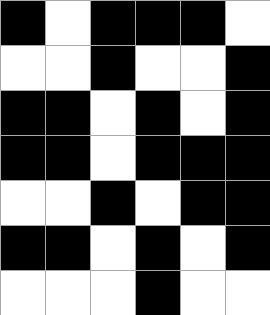[["black", "white", "black", "black", "black", "white"], ["white", "white", "black", "white", "white", "black"], ["black", "black", "white", "black", "white", "black"], ["black", "black", "white", "black", "black", "black"], ["white", "white", "black", "white", "black", "black"], ["black", "black", "white", "black", "white", "black"], ["white", "white", "white", "black", "white", "white"]]